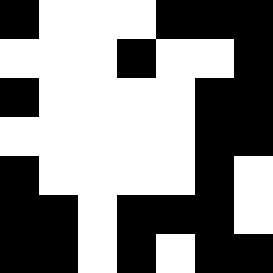[["black", "white", "white", "white", "black", "black", "black"], ["white", "white", "white", "black", "white", "white", "black"], ["black", "white", "white", "white", "white", "black", "black"], ["white", "white", "white", "white", "white", "black", "black"], ["black", "white", "white", "white", "white", "black", "white"], ["black", "black", "white", "black", "black", "black", "white"], ["black", "black", "white", "black", "white", "black", "black"]]